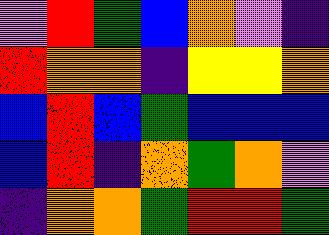[["violet", "red", "green", "blue", "orange", "violet", "indigo"], ["red", "orange", "orange", "indigo", "yellow", "yellow", "orange"], ["blue", "red", "blue", "green", "blue", "blue", "blue"], ["blue", "red", "indigo", "orange", "green", "orange", "violet"], ["indigo", "orange", "orange", "green", "red", "red", "green"]]